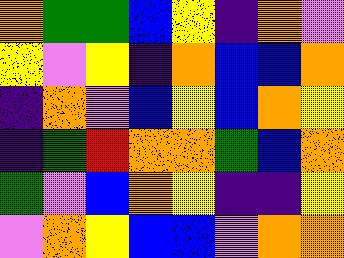[["orange", "green", "green", "blue", "yellow", "indigo", "orange", "violet"], ["yellow", "violet", "yellow", "indigo", "orange", "blue", "blue", "orange"], ["indigo", "orange", "violet", "blue", "yellow", "blue", "orange", "yellow"], ["indigo", "green", "red", "orange", "orange", "green", "blue", "orange"], ["green", "violet", "blue", "orange", "yellow", "indigo", "indigo", "yellow"], ["violet", "orange", "yellow", "blue", "blue", "violet", "orange", "orange"]]